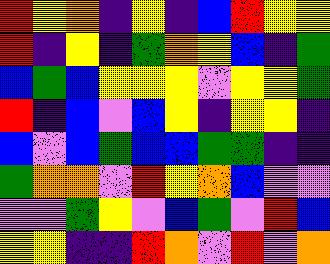[["red", "yellow", "orange", "indigo", "yellow", "indigo", "blue", "red", "yellow", "yellow"], ["red", "indigo", "yellow", "indigo", "green", "orange", "yellow", "blue", "indigo", "green"], ["blue", "green", "blue", "yellow", "yellow", "yellow", "violet", "yellow", "yellow", "green"], ["red", "indigo", "blue", "violet", "blue", "yellow", "indigo", "yellow", "yellow", "indigo"], ["blue", "violet", "blue", "green", "blue", "blue", "green", "green", "indigo", "indigo"], ["green", "orange", "orange", "violet", "red", "yellow", "orange", "blue", "violet", "violet"], ["violet", "violet", "green", "yellow", "violet", "blue", "green", "violet", "red", "blue"], ["yellow", "yellow", "indigo", "indigo", "red", "orange", "violet", "red", "violet", "orange"]]